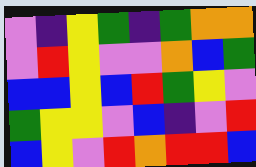[["violet", "indigo", "yellow", "green", "indigo", "green", "orange", "orange"], ["violet", "red", "yellow", "violet", "violet", "orange", "blue", "green"], ["blue", "blue", "yellow", "blue", "red", "green", "yellow", "violet"], ["green", "yellow", "yellow", "violet", "blue", "indigo", "violet", "red"], ["blue", "yellow", "violet", "red", "orange", "red", "red", "blue"]]